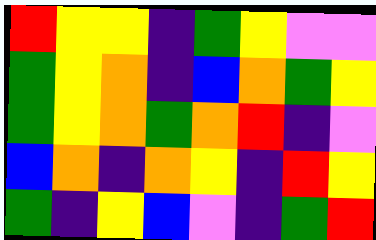[["red", "yellow", "yellow", "indigo", "green", "yellow", "violet", "violet"], ["green", "yellow", "orange", "indigo", "blue", "orange", "green", "yellow"], ["green", "yellow", "orange", "green", "orange", "red", "indigo", "violet"], ["blue", "orange", "indigo", "orange", "yellow", "indigo", "red", "yellow"], ["green", "indigo", "yellow", "blue", "violet", "indigo", "green", "red"]]